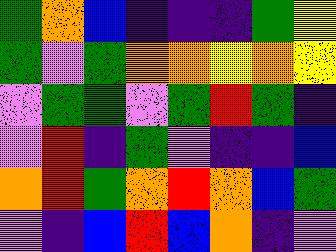[["green", "orange", "blue", "indigo", "indigo", "indigo", "green", "yellow"], ["green", "violet", "green", "orange", "orange", "yellow", "orange", "yellow"], ["violet", "green", "green", "violet", "green", "red", "green", "indigo"], ["violet", "red", "indigo", "green", "violet", "indigo", "indigo", "blue"], ["orange", "red", "green", "orange", "red", "orange", "blue", "green"], ["violet", "indigo", "blue", "red", "blue", "orange", "indigo", "violet"]]